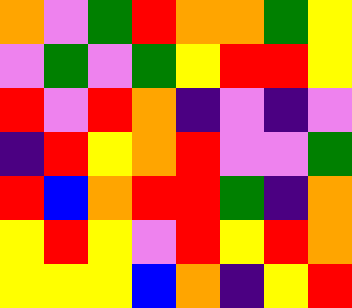[["orange", "violet", "green", "red", "orange", "orange", "green", "yellow"], ["violet", "green", "violet", "green", "yellow", "red", "red", "yellow"], ["red", "violet", "red", "orange", "indigo", "violet", "indigo", "violet"], ["indigo", "red", "yellow", "orange", "red", "violet", "violet", "green"], ["red", "blue", "orange", "red", "red", "green", "indigo", "orange"], ["yellow", "red", "yellow", "violet", "red", "yellow", "red", "orange"], ["yellow", "yellow", "yellow", "blue", "orange", "indigo", "yellow", "red"]]